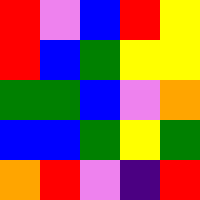[["red", "violet", "blue", "red", "yellow"], ["red", "blue", "green", "yellow", "yellow"], ["green", "green", "blue", "violet", "orange"], ["blue", "blue", "green", "yellow", "green"], ["orange", "red", "violet", "indigo", "red"]]